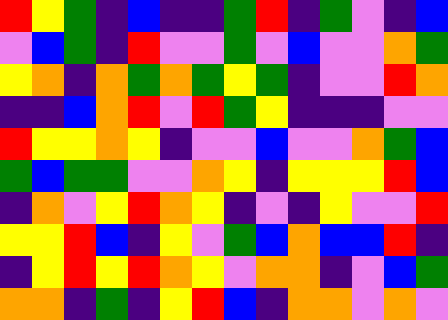[["red", "yellow", "green", "indigo", "blue", "indigo", "indigo", "green", "red", "indigo", "green", "violet", "indigo", "blue"], ["violet", "blue", "green", "indigo", "red", "violet", "violet", "green", "violet", "blue", "violet", "violet", "orange", "green"], ["yellow", "orange", "indigo", "orange", "green", "orange", "green", "yellow", "green", "indigo", "violet", "violet", "red", "orange"], ["indigo", "indigo", "blue", "orange", "red", "violet", "red", "green", "yellow", "indigo", "indigo", "indigo", "violet", "violet"], ["red", "yellow", "yellow", "orange", "yellow", "indigo", "violet", "violet", "blue", "violet", "violet", "orange", "green", "blue"], ["green", "blue", "green", "green", "violet", "violet", "orange", "yellow", "indigo", "yellow", "yellow", "yellow", "red", "blue"], ["indigo", "orange", "violet", "yellow", "red", "orange", "yellow", "indigo", "violet", "indigo", "yellow", "violet", "violet", "red"], ["yellow", "yellow", "red", "blue", "indigo", "yellow", "violet", "green", "blue", "orange", "blue", "blue", "red", "indigo"], ["indigo", "yellow", "red", "yellow", "red", "orange", "yellow", "violet", "orange", "orange", "indigo", "violet", "blue", "green"], ["orange", "orange", "indigo", "green", "indigo", "yellow", "red", "blue", "indigo", "orange", "orange", "violet", "orange", "violet"]]